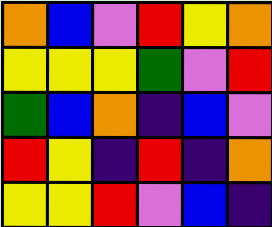[["orange", "blue", "violet", "red", "yellow", "orange"], ["yellow", "yellow", "yellow", "green", "violet", "red"], ["green", "blue", "orange", "indigo", "blue", "violet"], ["red", "yellow", "indigo", "red", "indigo", "orange"], ["yellow", "yellow", "red", "violet", "blue", "indigo"]]